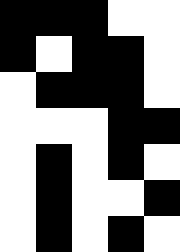[["black", "black", "black", "white", "white"], ["black", "white", "black", "black", "white"], ["white", "black", "black", "black", "white"], ["white", "white", "white", "black", "black"], ["white", "black", "white", "black", "white"], ["white", "black", "white", "white", "black"], ["white", "black", "white", "black", "white"]]